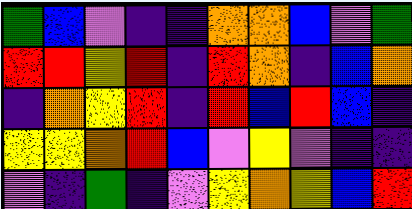[["green", "blue", "violet", "indigo", "indigo", "orange", "orange", "blue", "violet", "green"], ["red", "red", "yellow", "red", "indigo", "red", "orange", "indigo", "blue", "orange"], ["indigo", "orange", "yellow", "red", "indigo", "red", "blue", "red", "blue", "indigo"], ["yellow", "yellow", "orange", "red", "blue", "violet", "yellow", "violet", "indigo", "indigo"], ["violet", "indigo", "green", "indigo", "violet", "yellow", "orange", "yellow", "blue", "red"]]